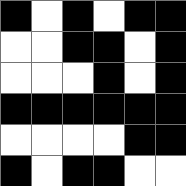[["black", "white", "black", "white", "black", "black"], ["white", "white", "black", "black", "white", "black"], ["white", "white", "white", "black", "white", "black"], ["black", "black", "black", "black", "black", "black"], ["white", "white", "white", "white", "black", "black"], ["black", "white", "black", "black", "white", "white"]]